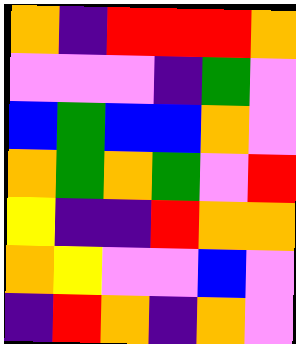[["orange", "indigo", "red", "red", "red", "orange"], ["violet", "violet", "violet", "indigo", "green", "violet"], ["blue", "green", "blue", "blue", "orange", "violet"], ["orange", "green", "orange", "green", "violet", "red"], ["yellow", "indigo", "indigo", "red", "orange", "orange"], ["orange", "yellow", "violet", "violet", "blue", "violet"], ["indigo", "red", "orange", "indigo", "orange", "violet"]]